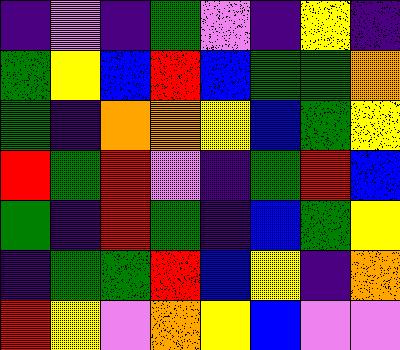[["indigo", "violet", "indigo", "green", "violet", "indigo", "yellow", "indigo"], ["green", "yellow", "blue", "red", "blue", "green", "green", "orange"], ["green", "indigo", "orange", "orange", "yellow", "blue", "green", "yellow"], ["red", "green", "red", "violet", "indigo", "green", "red", "blue"], ["green", "indigo", "red", "green", "indigo", "blue", "green", "yellow"], ["indigo", "green", "green", "red", "blue", "yellow", "indigo", "orange"], ["red", "yellow", "violet", "orange", "yellow", "blue", "violet", "violet"]]